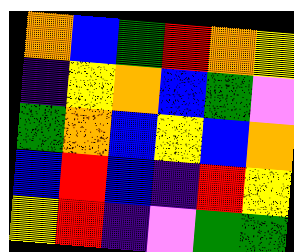[["orange", "blue", "green", "red", "orange", "yellow"], ["indigo", "yellow", "orange", "blue", "green", "violet"], ["green", "orange", "blue", "yellow", "blue", "orange"], ["blue", "red", "blue", "indigo", "red", "yellow"], ["yellow", "red", "indigo", "violet", "green", "green"]]